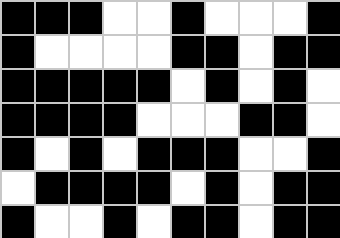[["black", "black", "black", "white", "white", "black", "white", "white", "white", "black"], ["black", "white", "white", "white", "white", "black", "black", "white", "black", "black"], ["black", "black", "black", "black", "black", "white", "black", "white", "black", "white"], ["black", "black", "black", "black", "white", "white", "white", "black", "black", "white"], ["black", "white", "black", "white", "black", "black", "black", "white", "white", "black"], ["white", "black", "black", "black", "black", "white", "black", "white", "black", "black"], ["black", "white", "white", "black", "white", "black", "black", "white", "black", "black"]]